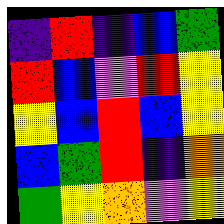[["indigo", "red", "indigo", "blue", "green"], ["red", "blue", "violet", "red", "yellow"], ["yellow", "blue", "red", "blue", "yellow"], ["blue", "green", "red", "indigo", "orange"], ["green", "yellow", "orange", "violet", "yellow"]]